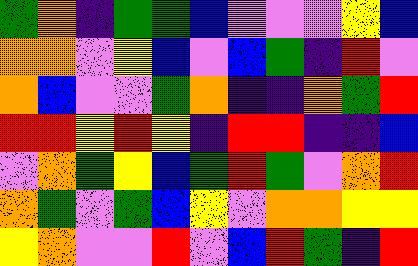[["green", "orange", "indigo", "green", "green", "blue", "violet", "violet", "violet", "yellow", "blue"], ["orange", "orange", "violet", "yellow", "blue", "violet", "blue", "green", "indigo", "red", "violet"], ["orange", "blue", "violet", "violet", "green", "orange", "indigo", "indigo", "orange", "green", "red"], ["red", "red", "yellow", "red", "yellow", "indigo", "red", "red", "indigo", "indigo", "blue"], ["violet", "orange", "green", "yellow", "blue", "green", "red", "green", "violet", "orange", "red"], ["orange", "green", "violet", "green", "blue", "yellow", "violet", "orange", "orange", "yellow", "yellow"], ["yellow", "orange", "violet", "violet", "red", "violet", "blue", "red", "green", "indigo", "red"]]